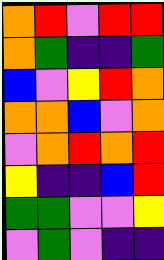[["orange", "red", "violet", "red", "red"], ["orange", "green", "indigo", "indigo", "green"], ["blue", "violet", "yellow", "red", "orange"], ["orange", "orange", "blue", "violet", "orange"], ["violet", "orange", "red", "orange", "red"], ["yellow", "indigo", "indigo", "blue", "red"], ["green", "green", "violet", "violet", "yellow"], ["violet", "green", "violet", "indigo", "indigo"]]